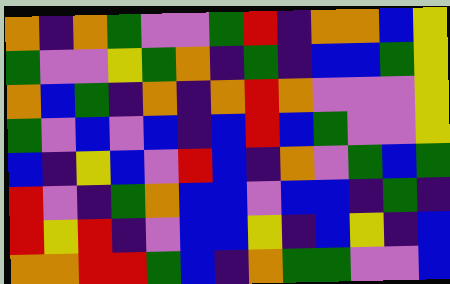[["orange", "indigo", "orange", "green", "violet", "violet", "green", "red", "indigo", "orange", "orange", "blue", "yellow"], ["green", "violet", "violet", "yellow", "green", "orange", "indigo", "green", "indigo", "blue", "blue", "green", "yellow"], ["orange", "blue", "green", "indigo", "orange", "indigo", "orange", "red", "orange", "violet", "violet", "violet", "yellow"], ["green", "violet", "blue", "violet", "blue", "indigo", "blue", "red", "blue", "green", "violet", "violet", "yellow"], ["blue", "indigo", "yellow", "blue", "violet", "red", "blue", "indigo", "orange", "violet", "green", "blue", "green"], ["red", "violet", "indigo", "green", "orange", "blue", "blue", "violet", "blue", "blue", "indigo", "green", "indigo"], ["red", "yellow", "red", "indigo", "violet", "blue", "blue", "yellow", "indigo", "blue", "yellow", "indigo", "blue"], ["orange", "orange", "red", "red", "green", "blue", "indigo", "orange", "green", "green", "violet", "violet", "blue"]]